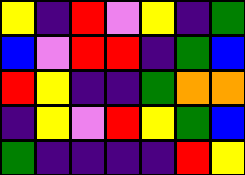[["yellow", "indigo", "red", "violet", "yellow", "indigo", "green"], ["blue", "violet", "red", "red", "indigo", "green", "blue"], ["red", "yellow", "indigo", "indigo", "green", "orange", "orange"], ["indigo", "yellow", "violet", "red", "yellow", "green", "blue"], ["green", "indigo", "indigo", "indigo", "indigo", "red", "yellow"]]